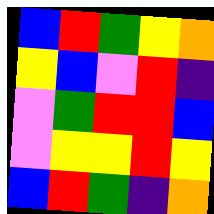[["blue", "red", "green", "yellow", "orange"], ["yellow", "blue", "violet", "red", "indigo"], ["violet", "green", "red", "red", "blue"], ["violet", "yellow", "yellow", "red", "yellow"], ["blue", "red", "green", "indigo", "orange"]]